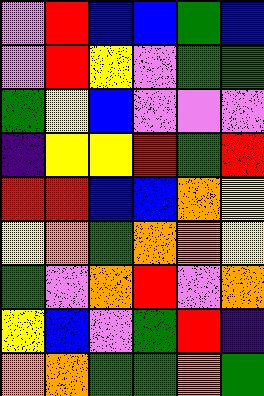[["violet", "red", "blue", "blue", "green", "blue"], ["violet", "red", "yellow", "violet", "green", "green"], ["green", "yellow", "blue", "violet", "violet", "violet"], ["indigo", "yellow", "yellow", "red", "green", "red"], ["red", "red", "blue", "blue", "orange", "yellow"], ["yellow", "orange", "green", "orange", "orange", "yellow"], ["green", "violet", "orange", "red", "violet", "orange"], ["yellow", "blue", "violet", "green", "red", "indigo"], ["orange", "orange", "green", "green", "orange", "green"]]